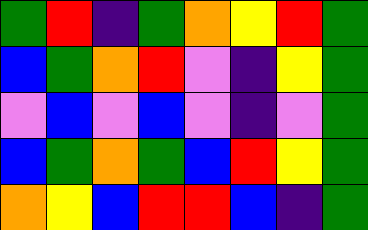[["green", "red", "indigo", "green", "orange", "yellow", "red", "green"], ["blue", "green", "orange", "red", "violet", "indigo", "yellow", "green"], ["violet", "blue", "violet", "blue", "violet", "indigo", "violet", "green"], ["blue", "green", "orange", "green", "blue", "red", "yellow", "green"], ["orange", "yellow", "blue", "red", "red", "blue", "indigo", "green"]]